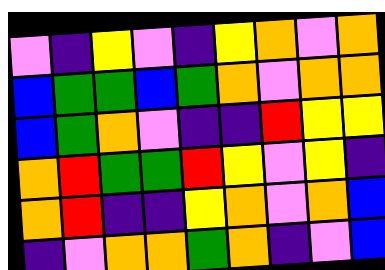[["violet", "indigo", "yellow", "violet", "indigo", "yellow", "orange", "violet", "orange"], ["blue", "green", "green", "blue", "green", "orange", "violet", "orange", "orange"], ["blue", "green", "orange", "violet", "indigo", "indigo", "red", "yellow", "yellow"], ["orange", "red", "green", "green", "red", "yellow", "violet", "yellow", "indigo"], ["orange", "red", "indigo", "indigo", "yellow", "orange", "violet", "orange", "blue"], ["indigo", "violet", "orange", "orange", "green", "orange", "indigo", "violet", "blue"]]